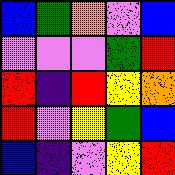[["blue", "green", "orange", "violet", "blue"], ["violet", "violet", "violet", "green", "red"], ["red", "indigo", "red", "yellow", "orange"], ["red", "violet", "yellow", "green", "blue"], ["blue", "indigo", "violet", "yellow", "red"]]